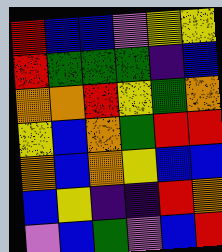[["red", "blue", "blue", "violet", "yellow", "yellow"], ["red", "green", "green", "green", "indigo", "blue"], ["orange", "orange", "red", "yellow", "green", "orange"], ["yellow", "blue", "orange", "green", "red", "red"], ["orange", "blue", "orange", "yellow", "blue", "blue"], ["blue", "yellow", "indigo", "indigo", "red", "orange"], ["violet", "blue", "green", "violet", "blue", "red"]]